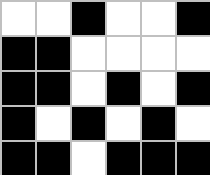[["white", "white", "black", "white", "white", "black"], ["black", "black", "white", "white", "white", "white"], ["black", "black", "white", "black", "white", "black"], ["black", "white", "black", "white", "black", "white"], ["black", "black", "white", "black", "black", "black"]]